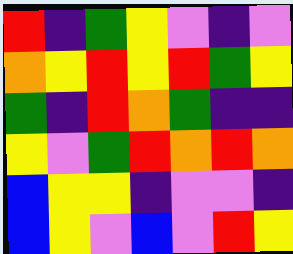[["red", "indigo", "green", "yellow", "violet", "indigo", "violet"], ["orange", "yellow", "red", "yellow", "red", "green", "yellow"], ["green", "indigo", "red", "orange", "green", "indigo", "indigo"], ["yellow", "violet", "green", "red", "orange", "red", "orange"], ["blue", "yellow", "yellow", "indigo", "violet", "violet", "indigo"], ["blue", "yellow", "violet", "blue", "violet", "red", "yellow"]]